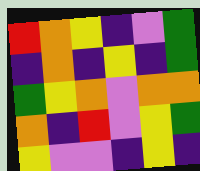[["red", "orange", "yellow", "indigo", "violet", "green"], ["indigo", "orange", "indigo", "yellow", "indigo", "green"], ["green", "yellow", "orange", "violet", "orange", "orange"], ["orange", "indigo", "red", "violet", "yellow", "green"], ["yellow", "violet", "violet", "indigo", "yellow", "indigo"]]